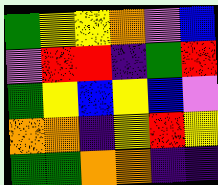[["green", "yellow", "yellow", "orange", "violet", "blue"], ["violet", "red", "red", "indigo", "green", "red"], ["green", "yellow", "blue", "yellow", "blue", "violet"], ["orange", "orange", "indigo", "yellow", "red", "yellow"], ["green", "green", "orange", "orange", "indigo", "indigo"]]